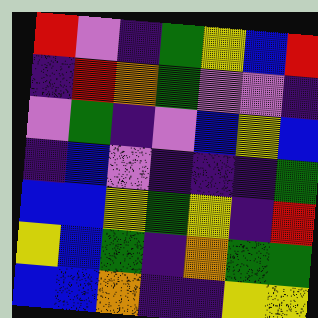[["red", "violet", "indigo", "green", "yellow", "blue", "red"], ["indigo", "red", "orange", "green", "violet", "violet", "indigo"], ["violet", "green", "indigo", "violet", "blue", "yellow", "blue"], ["indigo", "blue", "violet", "indigo", "indigo", "indigo", "green"], ["blue", "blue", "yellow", "green", "yellow", "indigo", "red"], ["yellow", "blue", "green", "indigo", "orange", "green", "green"], ["blue", "blue", "orange", "indigo", "indigo", "yellow", "yellow"]]